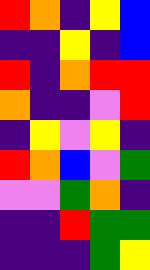[["red", "orange", "indigo", "yellow", "blue"], ["indigo", "indigo", "yellow", "indigo", "blue"], ["red", "indigo", "orange", "red", "red"], ["orange", "indigo", "indigo", "violet", "red"], ["indigo", "yellow", "violet", "yellow", "indigo"], ["red", "orange", "blue", "violet", "green"], ["violet", "violet", "green", "orange", "indigo"], ["indigo", "indigo", "red", "green", "green"], ["indigo", "indigo", "indigo", "green", "yellow"]]